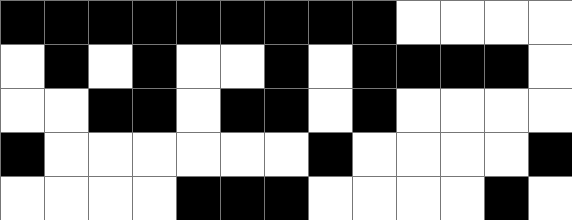[["black", "black", "black", "black", "black", "black", "black", "black", "black", "white", "white", "white", "white"], ["white", "black", "white", "black", "white", "white", "black", "white", "black", "black", "black", "black", "white"], ["white", "white", "black", "black", "white", "black", "black", "white", "black", "white", "white", "white", "white"], ["black", "white", "white", "white", "white", "white", "white", "black", "white", "white", "white", "white", "black"], ["white", "white", "white", "white", "black", "black", "black", "white", "white", "white", "white", "black", "white"]]